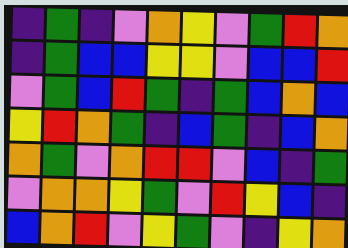[["indigo", "green", "indigo", "violet", "orange", "yellow", "violet", "green", "red", "orange"], ["indigo", "green", "blue", "blue", "yellow", "yellow", "violet", "blue", "blue", "red"], ["violet", "green", "blue", "red", "green", "indigo", "green", "blue", "orange", "blue"], ["yellow", "red", "orange", "green", "indigo", "blue", "green", "indigo", "blue", "orange"], ["orange", "green", "violet", "orange", "red", "red", "violet", "blue", "indigo", "green"], ["violet", "orange", "orange", "yellow", "green", "violet", "red", "yellow", "blue", "indigo"], ["blue", "orange", "red", "violet", "yellow", "green", "violet", "indigo", "yellow", "orange"]]